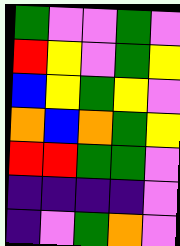[["green", "violet", "violet", "green", "violet"], ["red", "yellow", "violet", "green", "yellow"], ["blue", "yellow", "green", "yellow", "violet"], ["orange", "blue", "orange", "green", "yellow"], ["red", "red", "green", "green", "violet"], ["indigo", "indigo", "indigo", "indigo", "violet"], ["indigo", "violet", "green", "orange", "violet"]]